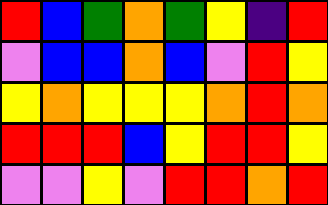[["red", "blue", "green", "orange", "green", "yellow", "indigo", "red"], ["violet", "blue", "blue", "orange", "blue", "violet", "red", "yellow"], ["yellow", "orange", "yellow", "yellow", "yellow", "orange", "red", "orange"], ["red", "red", "red", "blue", "yellow", "red", "red", "yellow"], ["violet", "violet", "yellow", "violet", "red", "red", "orange", "red"]]